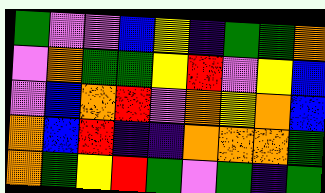[["green", "violet", "violet", "blue", "yellow", "indigo", "green", "green", "orange"], ["violet", "orange", "green", "green", "yellow", "red", "violet", "yellow", "blue"], ["violet", "blue", "orange", "red", "violet", "orange", "yellow", "orange", "blue"], ["orange", "blue", "red", "indigo", "indigo", "orange", "orange", "orange", "green"], ["orange", "green", "yellow", "red", "green", "violet", "green", "indigo", "green"]]